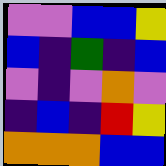[["violet", "violet", "blue", "blue", "yellow"], ["blue", "indigo", "green", "indigo", "blue"], ["violet", "indigo", "violet", "orange", "violet"], ["indigo", "blue", "indigo", "red", "yellow"], ["orange", "orange", "orange", "blue", "blue"]]